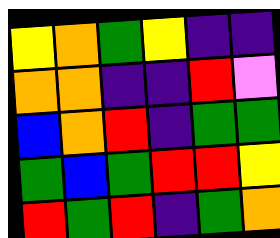[["yellow", "orange", "green", "yellow", "indigo", "indigo"], ["orange", "orange", "indigo", "indigo", "red", "violet"], ["blue", "orange", "red", "indigo", "green", "green"], ["green", "blue", "green", "red", "red", "yellow"], ["red", "green", "red", "indigo", "green", "orange"]]